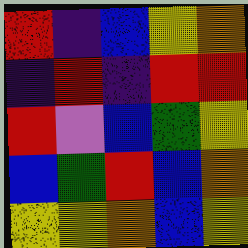[["red", "indigo", "blue", "yellow", "orange"], ["indigo", "red", "indigo", "red", "red"], ["red", "violet", "blue", "green", "yellow"], ["blue", "green", "red", "blue", "orange"], ["yellow", "yellow", "orange", "blue", "yellow"]]